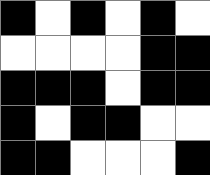[["black", "white", "black", "white", "black", "white"], ["white", "white", "white", "white", "black", "black"], ["black", "black", "black", "white", "black", "black"], ["black", "white", "black", "black", "white", "white"], ["black", "black", "white", "white", "white", "black"]]